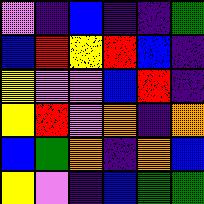[["violet", "indigo", "blue", "indigo", "indigo", "green"], ["blue", "red", "yellow", "red", "blue", "indigo"], ["yellow", "violet", "violet", "blue", "red", "indigo"], ["yellow", "red", "violet", "orange", "indigo", "orange"], ["blue", "green", "orange", "indigo", "orange", "blue"], ["yellow", "violet", "indigo", "blue", "green", "green"]]